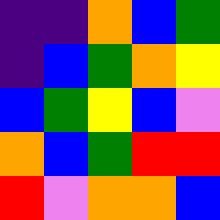[["indigo", "indigo", "orange", "blue", "green"], ["indigo", "blue", "green", "orange", "yellow"], ["blue", "green", "yellow", "blue", "violet"], ["orange", "blue", "green", "red", "red"], ["red", "violet", "orange", "orange", "blue"]]